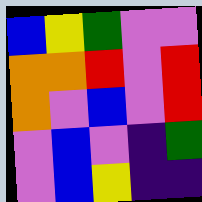[["blue", "yellow", "green", "violet", "violet"], ["orange", "orange", "red", "violet", "red"], ["orange", "violet", "blue", "violet", "red"], ["violet", "blue", "violet", "indigo", "green"], ["violet", "blue", "yellow", "indigo", "indigo"]]